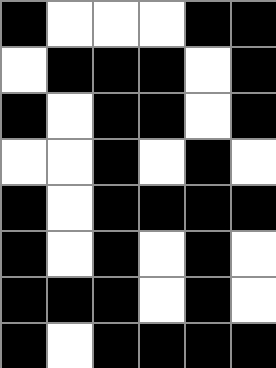[["black", "white", "white", "white", "black", "black"], ["white", "black", "black", "black", "white", "black"], ["black", "white", "black", "black", "white", "black"], ["white", "white", "black", "white", "black", "white"], ["black", "white", "black", "black", "black", "black"], ["black", "white", "black", "white", "black", "white"], ["black", "black", "black", "white", "black", "white"], ["black", "white", "black", "black", "black", "black"]]